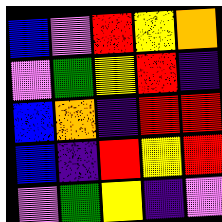[["blue", "violet", "red", "yellow", "orange"], ["violet", "green", "yellow", "red", "indigo"], ["blue", "orange", "indigo", "red", "red"], ["blue", "indigo", "red", "yellow", "red"], ["violet", "green", "yellow", "indigo", "violet"]]